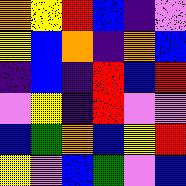[["orange", "yellow", "red", "blue", "indigo", "violet"], ["yellow", "blue", "orange", "indigo", "orange", "blue"], ["indigo", "blue", "indigo", "red", "blue", "red"], ["violet", "yellow", "indigo", "red", "violet", "violet"], ["blue", "green", "orange", "blue", "yellow", "red"], ["yellow", "violet", "blue", "green", "violet", "blue"]]